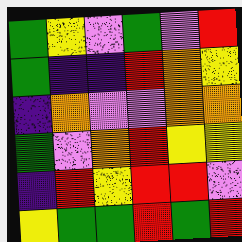[["green", "yellow", "violet", "green", "violet", "red"], ["green", "indigo", "indigo", "red", "orange", "yellow"], ["indigo", "orange", "violet", "violet", "orange", "orange"], ["green", "violet", "orange", "red", "yellow", "yellow"], ["indigo", "red", "yellow", "red", "red", "violet"], ["yellow", "green", "green", "red", "green", "red"]]